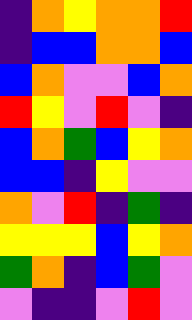[["indigo", "orange", "yellow", "orange", "orange", "red"], ["indigo", "blue", "blue", "orange", "orange", "blue"], ["blue", "orange", "violet", "violet", "blue", "orange"], ["red", "yellow", "violet", "red", "violet", "indigo"], ["blue", "orange", "green", "blue", "yellow", "orange"], ["blue", "blue", "indigo", "yellow", "violet", "violet"], ["orange", "violet", "red", "indigo", "green", "indigo"], ["yellow", "yellow", "yellow", "blue", "yellow", "orange"], ["green", "orange", "indigo", "blue", "green", "violet"], ["violet", "indigo", "indigo", "violet", "red", "violet"]]